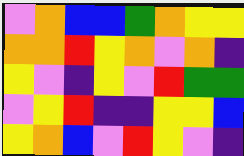[["violet", "orange", "blue", "blue", "green", "orange", "yellow", "yellow"], ["orange", "orange", "red", "yellow", "orange", "violet", "orange", "indigo"], ["yellow", "violet", "indigo", "yellow", "violet", "red", "green", "green"], ["violet", "yellow", "red", "indigo", "indigo", "yellow", "yellow", "blue"], ["yellow", "orange", "blue", "violet", "red", "yellow", "violet", "indigo"]]